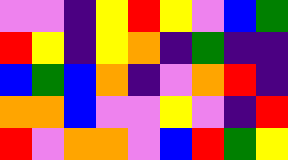[["violet", "violet", "indigo", "yellow", "red", "yellow", "violet", "blue", "green"], ["red", "yellow", "indigo", "yellow", "orange", "indigo", "green", "indigo", "indigo"], ["blue", "green", "blue", "orange", "indigo", "violet", "orange", "red", "indigo"], ["orange", "orange", "blue", "violet", "violet", "yellow", "violet", "indigo", "red"], ["red", "violet", "orange", "orange", "violet", "blue", "red", "green", "yellow"]]